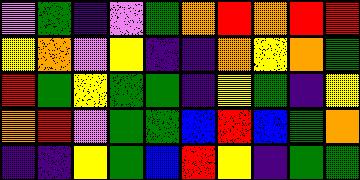[["violet", "green", "indigo", "violet", "green", "orange", "red", "orange", "red", "red"], ["yellow", "orange", "violet", "yellow", "indigo", "indigo", "orange", "yellow", "orange", "green"], ["red", "green", "yellow", "green", "green", "indigo", "yellow", "green", "indigo", "yellow"], ["orange", "red", "violet", "green", "green", "blue", "red", "blue", "green", "orange"], ["indigo", "indigo", "yellow", "green", "blue", "red", "yellow", "indigo", "green", "green"]]